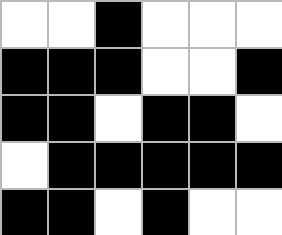[["white", "white", "black", "white", "white", "white"], ["black", "black", "black", "white", "white", "black"], ["black", "black", "white", "black", "black", "white"], ["white", "black", "black", "black", "black", "black"], ["black", "black", "white", "black", "white", "white"]]